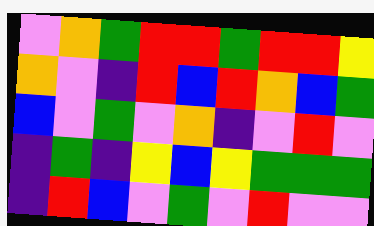[["violet", "orange", "green", "red", "red", "green", "red", "red", "yellow"], ["orange", "violet", "indigo", "red", "blue", "red", "orange", "blue", "green"], ["blue", "violet", "green", "violet", "orange", "indigo", "violet", "red", "violet"], ["indigo", "green", "indigo", "yellow", "blue", "yellow", "green", "green", "green"], ["indigo", "red", "blue", "violet", "green", "violet", "red", "violet", "violet"]]